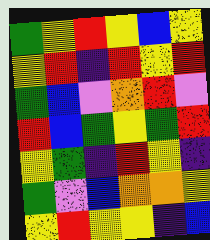[["green", "yellow", "red", "yellow", "blue", "yellow"], ["yellow", "red", "indigo", "red", "yellow", "red"], ["green", "blue", "violet", "orange", "red", "violet"], ["red", "blue", "green", "yellow", "green", "red"], ["yellow", "green", "indigo", "red", "yellow", "indigo"], ["green", "violet", "blue", "orange", "orange", "yellow"], ["yellow", "red", "yellow", "yellow", "indigo", "blue"]]